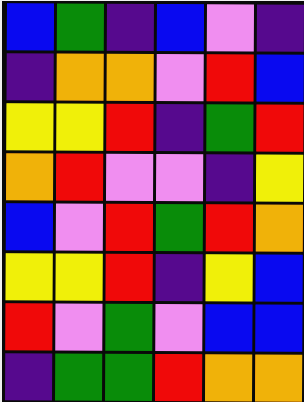[["blue", "green", "indigo", "blue", "violet", "indigo"], ["indigo", "orange", "orange", "violet", "red", "blue"], ["yellow", "yellow", "red", "indigo", "green", "red"], ["orange", "red", "violet", "violet", "indigo", "yellow"], ["blue", "violet", "red", "green", "red", "orange"], ["yellow", "yellow", "red", "indigo", "yellow", "blue"], ["red", "violet", "green", "violet", "blue", "blue"], ["indigo", "green", "green", "red", "orange", "orange"]]